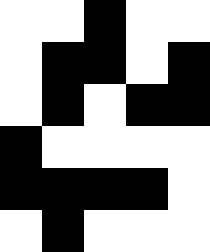[["white", "white", "black", "white", "white"], ["white", "black", "black", "white", "black"], ["white", "black", "white", "black", "black"], ["black", "white", "white", "white", "white"], ["black", "black", "black", "black", "white"], ["white", "black", "white", "white", "white"]]